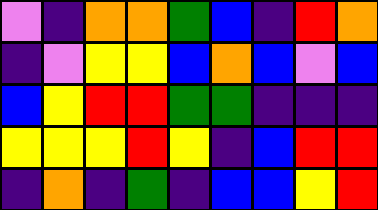[["violet", "indigo", "orange", "orange", "green", "blue", "indigo", "red", "orange"], ["indigo", "violet", "yellow", "yellow", "blue", "orange", "blue", "violet", "blue"], ["blue", "yellow", "red", "red", "green", "green", "indigo", "indigo", "indigo"], ["yellow", "yellow", "yellow", "red", "yellow", "indigo", "blue", "red", "red"], ["indigo", "orange", "indigo", "green", "indigo", "blue", "blue", "yellow", "red"]]